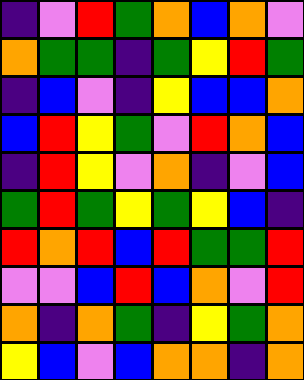[["indigo", "violet", "red", "green", "orange", "blue", "orange", "violet"], ["orange", "green", "green", "indigo", "green", "yellow", "red", "green"], ["indigo", "blue", "violet", "indigo", "yellow", "blue", "blue", "orange"], ["blue", "red", "yellow", "green", "violet", "red", "orange", "blue"], ["indigo", "red", "yellow", "violet", "orange", "indigo", "violet", "blue"], ["green", "red", "green", "yellow", "green", "yellow", "blue", "indigo"], ["red", "orange", "red", "blue", "red", "green", "green", "red"], ["violet", "violet", "blue", "red", "blue", "orange", "violet", "red"], ["orange", "indigo", "orange", "green", "indigo", "yellow", "green", "orange"], ["yellow", "blue", "violet", "blue", "orange", "orange", "indigo", "orange"]]